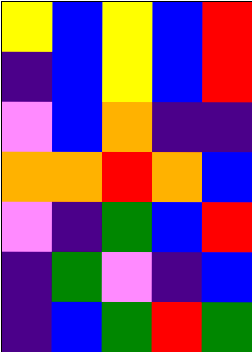[["yellow", "blue", "yellow", "blue", "red"], ["indigo", "blue", "yellow", "blue", "red"], ["violet", "blue", "orange", "indigo", "indigo"], ["orange", "orange", "red", "orange", "blue"], ["violet", "indigo", "green", "blue", "red"], ["indigo", "green", "violet", "indigo", "blue"], ["indigo", "blue", "green", "red", "green"]]